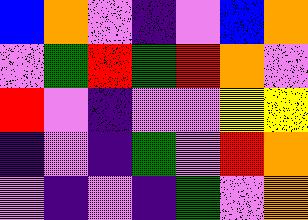[["blue", "orange", "violet", "indigo", "violet", "blue", "orange"], ["violet", "green", "red", "green", "red", "orange", "violet"], ["red", "violet", "indigo", "violet", "violet", "yellow", "yellow"], ["indigo", "violet", "indigo", "green", "violet", "red", "orange"], ["violet", "indigo", "violet", "indigo", "green", "violet", "orange"]]